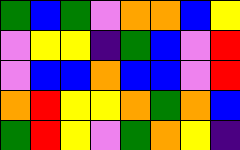[["green", "blue", "green", "violet", "orange", "orange", "blue", "yellow"], ["violet", "yellow", "yellow", "indigo", "green", "blue", "violet", "red"], ["violet", "blue", "blue", "orange", "blue", "blue", "violet", "red"], ["orange", "red", "yellow", "yellow", "orange", "green", "orange", "blue"], ["green", "red", "yellow", "violet", "green", "orange", "yellow", "indigo"]]